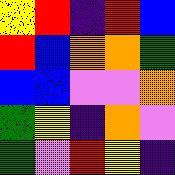[["yellow", "red", "indigo", "red", "blue"], ["red", "blue", "orange", "orange", "green"], ["blue", "blue", "violet", "violet", "orange"], ["green", "yellow", "indigo", "orange", "violet"], ["green", "violet", "red", "yellow", "indigo"]]